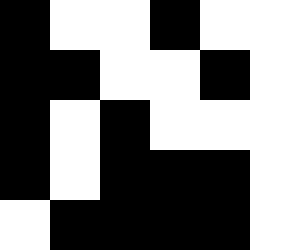[["black", "white", "white", "black", "white", "white"], ["black", "black", "white", "white", "black", "white"], ["black", "white", "black", "white", "white", "white"], ["black", "white", "black", "black", "black", "white"], ["white", "black", "black", "black", "black", "white"]]